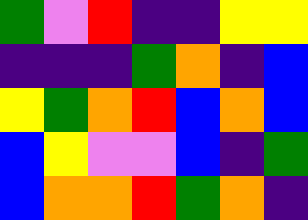[["green", "violet", "red", "indigo", "indigo", "yellow", "yellow"], ["indigo", "indigo", "indigo", "green", "orange", "indigo", "blue"], ["yellow", "green", "orange", "red", "blue", "orange", "blue"], ["blue", "yellow", "violet", "violet", "blue", "indigo", "green"], ["blue", "orange", "orange", "red", "green", "orange", "indigo"]]